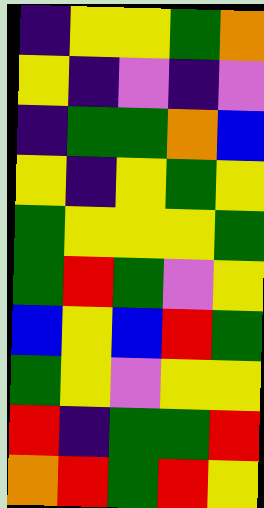[["indigo", "yellow", "yellow", "green", "orange"], ["yellow", "indigo", "violet", "indigo", "violet"], ["indigo", "green", "green", "orange", "blue"], ["yellow", "indigo", "yellow", "green", "yellow"], ["green", "yellow", "yellow", "yellow", "green"], ["green", "red", "green", "violet", "yellow"], ["blue", "yellow", "blue", "red", "green"], ["green", "yellow", "violet", "yellow", "yellow"], ["red", "indigo", "green", "green", "red"], ["orange", "red", "green", "red", "yellow"]]